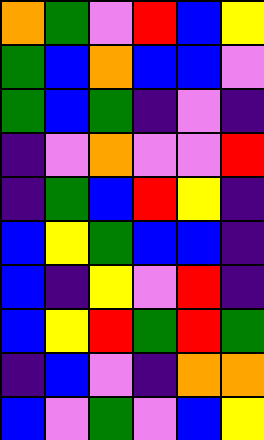[["orange", "green", "violet", "red", "blue", "yellow"], ["green", "blue", "orange", "blue", "blue", "violet"], ["green", "blue", "green", "indigo", "violet", "indigo"], ["indigo", "violet", "orange", "violet", "violet", "red"], ["indigo", "green", "blue", "red", "yellow", "indigo"], ["blue", "yellow", "green", "blue", "blue", "indigo"], ["blue", "indigo", "yellow", "violet", "red", "indigo"], ["blue", "yellow", "red", "green", "red", "green"], ["indigo", "blue", "violet", "indigo", "orange", "orange"], ["blue", "violet", "green", "violet", "blue", "yellow"]]